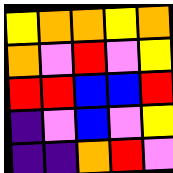[["yellow", "orange", "orange", "yellow", "orange"], ["orange", "violet", "red", "violet", "yellow"], ["red", "red", "blue", "blue", "red"], ["indigo", "violet", "blue", "violet", "yellow"], ["indigo", "indigo", "orange", "red", "violet"]]